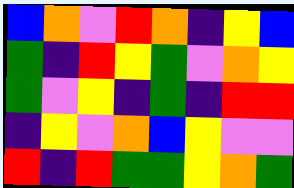[["blue", "orange", "violet", "red", "orange", "indigo", "yellow", "blue"], ["green", "indigo", "red", "yellow", "green", "violet", "orange", "yellow"], ["green", "violet", "yellow", "indigo", "green", "indigo", "red", "red"], ["indigo", "yellow", "violet", "orange", "blue", "yellow", "violet", "violet"], ["red", "indigo", "red", "green", "green", "yellow", "orange", "green"]]